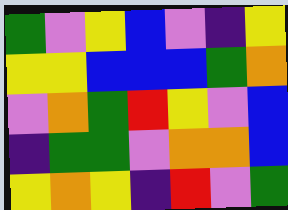[["green", "violet", "yellow", "blue", "violet", "indigo", "yellow"], ["yellow", "yellow", "blue", "blue", "blue", "green", "orange"], ["violet", "orange", "green", "red", "yellow", "violet", "blue"], ["indigo", "green", "green", "violet", "orange", "orange", "blue"], ["yellow", "orange", "yellow", "indigo", "red", "violet", "green"]]